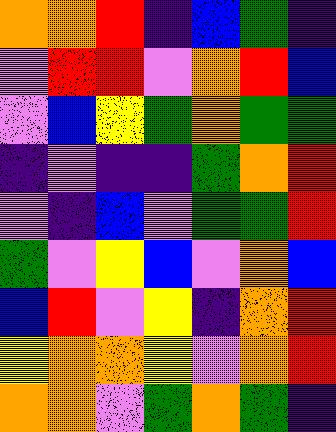[["orange", "orange", "red", "indigo", "blue", "green", "indigo"], ["violet", "red", "red", "violet", "orange", "red", "blue"], ["violet", "blue", "yellow", "green", "orange", "green", "green"], ["indigo", "violet", "indigo", "indigo", "green", "orange", "red"], ["violet", "indigo", "blue", "violet", "green", "green", "red"], ["green", "violet", "yellow", "blue", "violet", "orange", "blue"], ["blue", "red", "violet", "yellow", "indigo", "orange", "red"], ["yellow", "orange", "orange", "yellow", "violet", "orange", "red"], ["orange", "orange", "violet", "green", "orange", "green", "indigo"]]